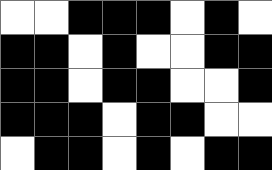[["white", "white", "black", "black", "black", "white", "black", "white"], ["black", "black", "white", "black", "white", "white", "black", "black"], ["black", "black", "white", "black", "black", "white", "white", "black"], ["black", "black", "black", "white", "black", "black", "white", "white"], ["white", "black", "black", "white", "black", "white", "black", "black"]]